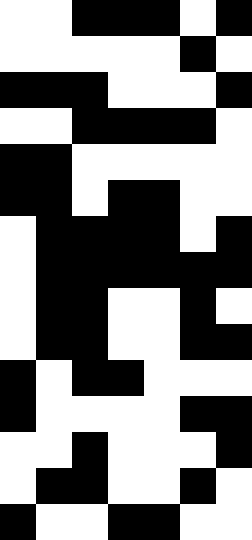[["white", "white", "black", "black", "black", "white", "black"], ["white", "white", "white", "white", "white", "black", "white"], ["black", "black", "black", "white", "white", "white", "black"], ["white", "white", "black", "black", "black", "black", "white"], ["black", "black", "white", "white", "white", "white", "white"], ["black", "black", "white", "black", "black", "white", "white"], ["white", "black", "black", "black", "black", "white", "black"], ["white", "black", "black", "black", "black", "black", "black"], ["white", "black", "black", "white", "white", "black", "white"], ["white", "black", "black", "white", "white", "black", "black"], ["black", "white", "black", "black", "white", "white", "white"], ["black", "white", "white", "white", "white", "black", "black"], ["white", "white", "black", "white", "white", "white", "black"], ["white", "black", "black", "white", "white", "black", "white"], ["black", "white", "white", "black", "black", "white", "white"]]